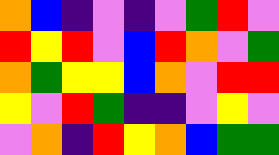[["orange", "blue", "indigo", "violet", "indigo", "violet", "green", "red", "violet"], ["red", "yellow", "red", "violet", "blue", "red", "orange", "violet", "green"], ["orange", "green", "yellow", "yellow", "blue", "orange", "violet", "red", "red"], ["yellow", "violet", "red", "green", "indigo", "indigo", "violet", "yellow", "violet"], ["violet", "orange", "indigo", "red", "yellow", "orange", "blue", "green", "green"]]